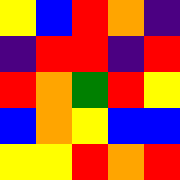[["yellow", "blue", "red", "orange", "indigo"], ["indigo", "red", "red", "indigo", "red"], ["red", "orange", "green", "red", "yellow"], ["blue", "orange", "yellow", "blue", "blue"], ["yellow", "yellow", "red", "orange", "red"]]